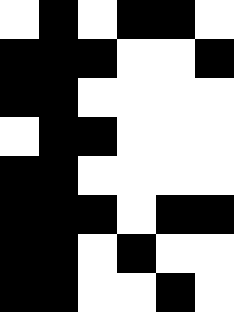[["white", "black", "white", "black", "black", "white"], ["black", "black", "black", "white", "white", "black"], ["black", "black", "white", "white", "white", "white"], ["white", "black", "black", "white", "white", "white"], ["black", "black", "white", "white", "white", "white"], ["black", "black", "black", "white", "black", "black"], ["black", "black", "white", "black", "white", "white"], ["black", "black", "white", "white", "black", "white"]]